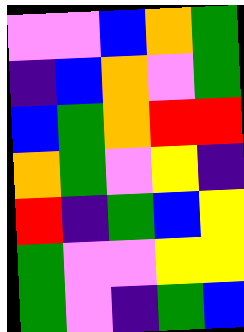[["violet", "violet", "blue", "orange", "green"], ["indigo", "blue", "orange", "violet", "green"], ["blue", "green", "orange", "red", "red"], ["orange", "green", "violet", "yellow", "indigo"], ["red", "indigo", "green", "blue", "yellow"], ["green", "violet", "violet", "yellow", "yellow"], ["green", "violet", "indigo", "green", "blue"]]